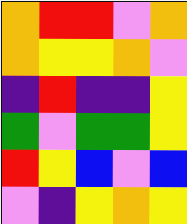[["orange", "red", "red", "violet", "orange"], ["orange", "yellow", "yellow", "orange", "violet"], ["indigo", "red", "indigo", "indigo", "yellow"], ["green", "violet", "green", "green", "yellow"], ["red", "yellow", "blue", "violet", "blue"], ["violet", "indigo", "yellow", "orange", "yellow"]]